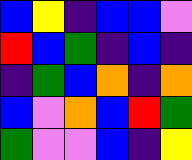[["blue", "yellow", "indigo", "blue", "blue", "violet"], ["red", "blue", "green", "indigo", "blue", "indigo"], ["indigo", "green", "blue", "orange", "indigo", "orange"], ["blue", "violet", "orange", "blue", "red", "green"], ["green", "violet", "violet", "blue", "indigo", "yellow"]]